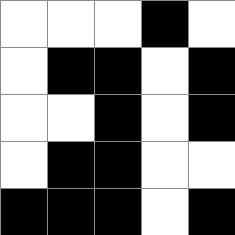[["white", "white", "white", "black", "white"], ["white", "black", "black", "white", "black"], ["white", "white", "black", "white", "black"], ["white", "black", "black", "white", "white"], ["black", "black", "black", "white", "black"]]